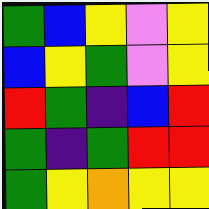[["green", "blue", "yellow", "violet", "yellow"], ["blue", "yellow", "green", "violet", "yellow"], ["red", "green", "indigo", "blue", "red"], ["green", "indigo", "green", "red", "red"], ["green", "yellow", "orange", "yellow", "yellow"]]